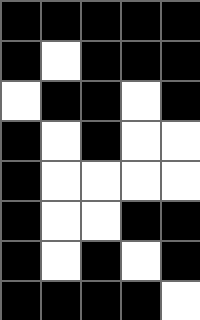[["black", "black", "black", "black", "black"], ["black", "white", "black", "black", "black"], ["white", "black", "black", "white", "black"], ["black", "white", "black", "white", "white"], ["black", "white", "white", "white", "white"], ["black", "white", "white", "black", "black"], ["black", "white", "black", "white", "black"], ["black", "black", "black", "black", "white"]]